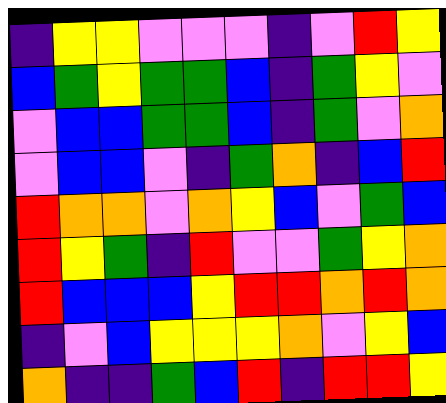[["indigo", "yellow", "yellow", "violet", "violet", "violet", "indigo", "violet", "red", "yellow"], ["blue", "green", "yellow", "green", "green", "blue", "indigo", "green", "yellow", "violet"], ["violet", "blue", "blue", "green", "green", "blue", "indigo", "green", "violet", "orange"], ["violet", "blue", "blue", "violet", "indigo", "green", "orange", "indigo", "blue", "red"], ["red", "orange", "orange", "violet", "orange", "yellow", "blue", "violet", "green", "blue"], ["red", "yellow", "green", "indigo", "red", "violet", "violet", "green", "yellow", "orange"], ["red", "blue", "blue", "blue", "yellow", "red", "red", "orange", "red", "orange"], ["indigo", "violet", "blue", "yellow", "yellow", "yellow", "orange", "violet", "yellow", "blue"], ["orange", "indigo", "indigo", "green", "blue", "red", "indigo", "red", "red", "yellow"]]